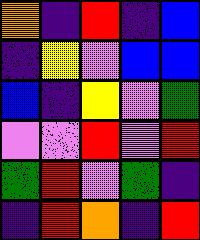[["orange", "indigo", "red", "indigo", "blue"], ["indigo", "yellow", "violet", "blue", "blue"], ["blue", "indigo", "yellow", "violet", "green"], ["violet", "violet", "red", "violet", "red"], ["green", "red", "violet", "green", "indigo"], ["indigo", "red", "orange", "indigo", "red"]]